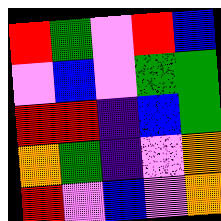[["red", "green", "violet", "red", "blue"], ["violet", "blue", "violet", "green", "green"], ["red", "red", "indigo", "blue", "green"], ["orange", "green", "indigo", "violet", "orange"], ["red", "violet", "blue", "violet", "orange"]]